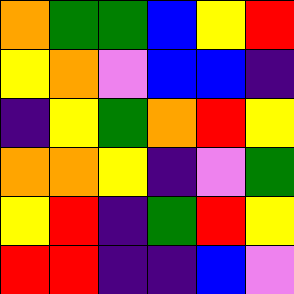[["orange", "green", "green", "blue", "yellow", "red"], ["yellow", "orange", "violet", "blue", "blue", "indigo"], ["indigo", "yellow", "green", "orange", "red", "yellow"], ["orange", "orange", "yellow", "indigo", "violet", "green"], ["yellow", "red", "indigo", "green", "red", "yellow"], ["red", "red", "indigo", "indigo", "blue", "violet"]]